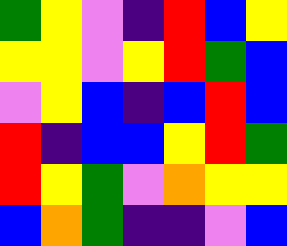[["green", "yellow", "violet", "indigo", "red", "blue", "yellow"], ["yellow", "yellow", "violet", "yellow", "red", "green", "blue"], ["violet", "yellow", "blue", "indigo", "blue", "red", "blue"], ["red", "indigo", "blue", "blue", "yellow", "red", "green"], ["red", "yellow", "green", "violet", "orange", "yellow", "yellow"], ["blue", "orange", "green", "indigo", "indigo", "violet", "blue"]]